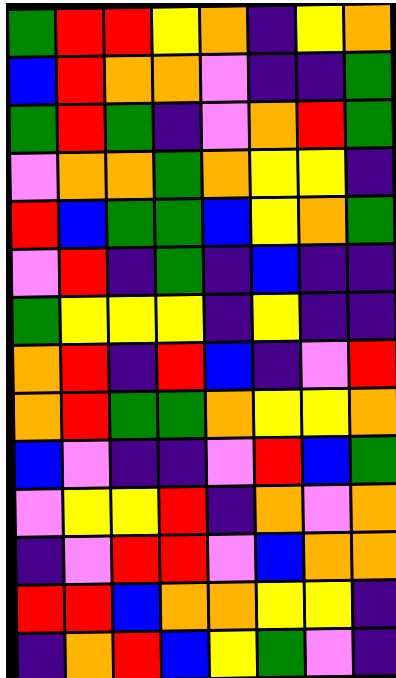[["green", "red", "red", "yellow", "orange", "indigo", "yellow", "orange"], ["blue", "red", "orange", "orange", "violet", "indigo", "indigo", "green"], ["green", "red", "green", "indigo", "violet", "orange", "red", "green"], ["violet", "orange", "orange", "green", "orange", "yellow", "yellow", "indigo"], ["red", "blue", "green", "green", "blue", "yellow", "orange", "green"], ["violet", "red", "indigo", "green", "indigo", "blue", "indigo", "indigo"], ["green", "yellow", "yellow", "yellow", "indigo", "yellow", "indigo", "indigo"], ["orange", "red", "indigo", "red", "blue", "indigo", "violet", "red"], ["orange", "red", "green", "green", "orange", "yellow", "yellow", "orange"], ["blue", "violet", "indigo", "indigo", "violet", "red", "blue", "green"], ["violet", "yellow", "yellow", "red", "indigo", "orange", "violet", "orange"], ["indigo", "violet", "red", "red", "violet", "blue", "orange", "orange"], ["red", "red", "blue", "orange", "orange", "yellow", "yellow", "indigo"], ["indigo", "orange", "red", "blue", "yellow", "green", "violet", "indigo"]]